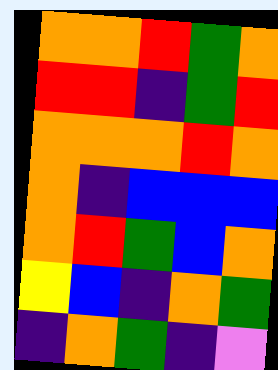[["orange", "orange", "red", "green", "orange"], ["red", "red", "indigo", "green", "red"], ["orange", "orange", "orange", "red", "orange"], ["orange", "indigo", "blue", "blue", "blue"], ["orange", "red", "green", "blue", "orange"], ["yellow", "blue", "indigo", "orange", "green"], ["indigo", "orange", "green", "indigo", "violet"]]